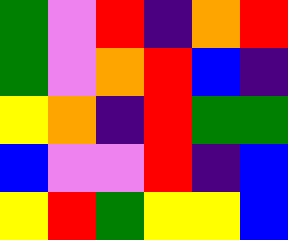[["green", "violet", "red", "indigo", "orange", "red"], ["green", "violet", "orange", "red", "blue", "indigo"], ["yellow", "orange", "indigo", "red", "green", "green"], ["blue", "violet", "violet", "red", "indigo", "blue"], ["yellow", "red", "green", "yellow", "yellow", "blue"]]